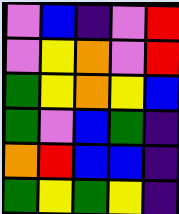[["violet", "blue", "indigo", "violet", "red"], ["violet", "yellow", "orange", "violet", "red"], ["green", "yellow", "orange", "yellow", "blue"], ["green", "violet", "blue", "green", "indigo"], ["orange", "red", "blue", "blue", "indigo"], ["green", "yellow", "green", "yellow", "indigo"]]